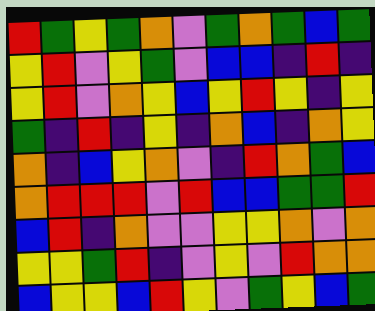[["red", "green", "yellow", "green", "orange", "violet", "green", "orange", "green", "blue", "green"], ["yellow", "red", "violet", "yellow", "green", "violet", "blue", "blue", "indigo", "red", "indigo"], ["yellow", "red", "violet", "orange", "yellow", "blue", "yellow", "red", "yellow", "indigo", "yellow"], ["green", "indigo", "red", "indigo", "yellow", "indigo", "orange", "blue", "indigo", "orange", "yellow"], ["orange", "indigo", "blue", "yellow", "orange", "violet", "indigo", "red", "orange", "green", "blue"], ["orange", "red", "red", "red", "violet", "red", "blue", "blue", "green", "green", "red"], ["blue", "red", "indigo", "orange", "violet", "violet", "yellow", "yellow", "orange", "violet", "orange"], ["yellow", "yellow", "green", "red", "indigo", "violet", "yellow", "violet", "red", "orange", "orange"], ["blue", "yellow", "yellow", "blue", "red", "yellow", "violet", "green", "yellow", "blue", "green"]]